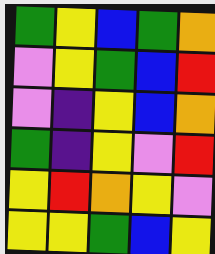[["green", "yellow", "blue", "green", "orange"], ["violet", "yellow", "green", "blue", "red"], ["violet", "indigo", "yellow", "blue", "orange"], ["green", "indigo", "yellow", "violet", "red"], ["yellow", "red", "orange", "yellow", "violet"], ["yellow", "yellow", "green", "blue", "yellow"]]